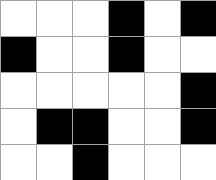[["white", "white", "white", "black", "white", "black"], ["black", "white", "white", "black", "white", "white"], ["white", "white", "white", "white", "white", "black"], ["white", "black", "black", "white", "white", "black"], ["white", "white", "black", "white", "white", "white"]]